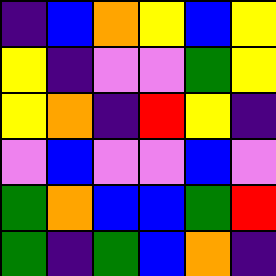[["indigo", "blue", "orange", "yellow", "blue", "yellow"], ["yellow", "indigo", "violet", "violet", "green", "yellow"], ["yellow", "orange", "indigo", "red", "yellow", "indigo"], ["violet", "blue", "violet", "violet", "blue", "violet"], ["green", "orange", "blue", "blue", "green", "red"], ["green", "indigo", "green", "blue", "orange", "indigo"]]